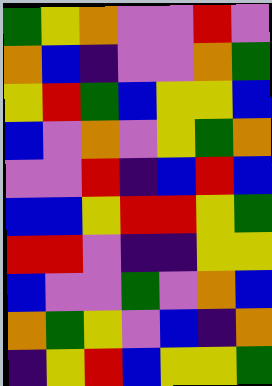[["green", "yellow", "orange", "violet", "violet", "red", "violet"], ["orange", "blue", "indigo", "violet", "violet", "orange", "green"], ["yellow", "red", "green", "blue", "yellow", "yellow", "blue"], ["blue", "violet", "orange", "violet", "yellow", "green", "orange"], ["violet", "violet", "red", "indigo", "blue", "red", "blue"], ["blue", "blue", "yellow", "red", "red", "yellow", "green"], ["red", "red", "violet", "indigo", "indigo", "yellow", "yellow"], ["blue", "violet", "violet", "green", "violet", "orange", "blue"], ["orange", "green", "yellow", "violet", "blue", "indigo", "orange"], ["indigo", "yellow", "red", "blue", "yellow", "yellow", "green"]]